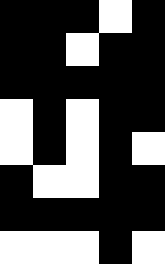[["black", "black", "black", "white", "black"], ["black", "black", "white", "black", "black"], ["black", "black", "black", "black", "black"], ["white", "black", "white", "black", "black"], ["white", "black", "white", "black", "white"], ["black", "white", "white", "black", "black"], ["black", "black", "black", "black", "black"], ["white", "white", "white", "black", "white"]]